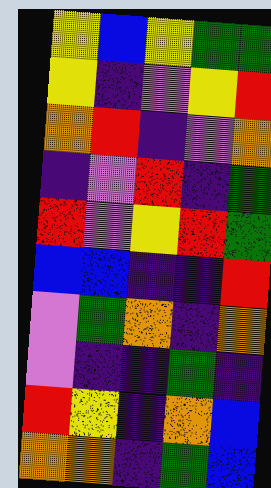[["yellow", "blue", "yellow", "green", "green"], ["yellow", "indigo", "violet", "yellow", "red"], ["orange", "red", "indigo", "violet", "orange"], ["indigo", "violet", "red", "indigo", "green"], ["red", "violet", "yellow", "red", "green"], ["blue", "blue", "indigo", "indigo", "red"], ["violet", "green", "orange", "indigo", "orange"], ["violet", "indigo", "indigo", "green", "indigo"], ["red", "yellow", "indigo", "orange", "blue"], ["orange", "orange", "indigo", "green", "blue"]]